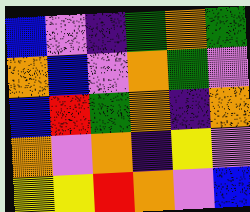[["blue", "violet", "indigo", "green", "orange", "green"], ["orange", "blue", "violet", "orange", "green", "violet"], ["blue", "red", "green", "orange", "indigo", "orange"], ["orange", "violet", "orange", "indigo", "yellow", "violet"], ["yellow", "yellow", "red", "orange", "violet", "blue"]]